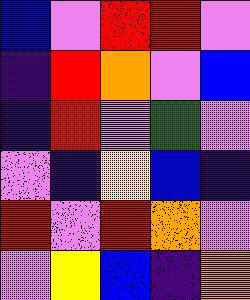[["blue", "violet", "red", "red", "violet"], ["indigo", "red", "orange", "violet", "blue"], ["indigo", "red", "violet", "green", "violet"], ["violet", "indigo", "yellow", "blue", "indigo"], ["red", "violet", "red", "orange", "violet"], ["violet", "yellow", "blue", "indigo", "orange"]]